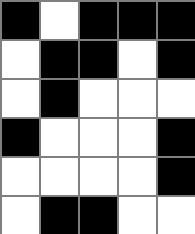[["black", "white", "black", "black", "black"], ["white", "black", "black", "white", "black"], ["white", "black", "white", "white", "white"], ["black", "white", "white", "white", "black"], ["white", "white", "white", "white", "black"], ["white", "black", "black", "white", "white"]]